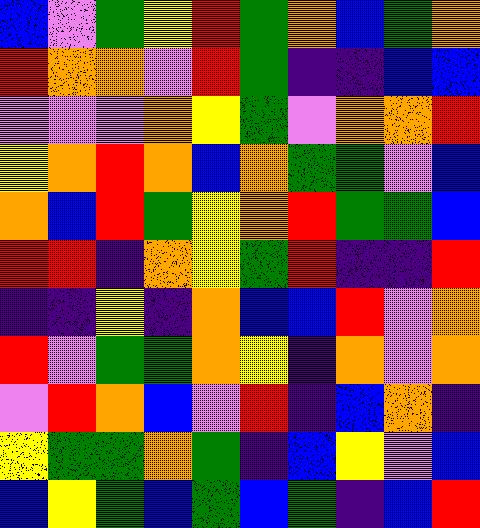[["blue", "violet", "green", "yellow", "red", "green", "orange", "blue", "green", "orange"], ["red", "orange", "orange", "violet", "red", "green", "indigo", "indigo", "blue", "blue"], ["violet", "violet", "violet", "orange", "yellow", "green", "violet", "orange", "orange", "red"], ["yellow", "orange", "red", "orange", "blue", "orange", "green", "green", "violet", "blue"], ["orange", "blue", "red", "green", "yellow", "orange", "red", "green", "green", "blue"], ["red", "red", "indigo", "orange", "yellow", "green", "red", "indigo", "indigo", "red"], ["indigo", "indigo", "yellow", "indigo", "orange", "blue", "blue", "red", "violet", "orange"], ["red", "violet", "green", "green", "orange", "yellow", "indigo", "orange", "violet", "orange"], ["violet", "red", "orange", "blue", "violet", "red", "indigo", "blue", "orange", "indigo"], ["yellow", "green", "green", "orange", "green", "indigo", "blue", "yellow", "violet", "blue"], ["blue", "yellow", "green", "blue", "green", "blue", "green", "indigo", "blue", "red"]]